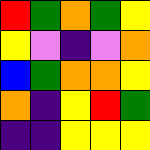[["red", "green", "orange", "green", "yellow"], ["yellow", "violet", "indigo", "violet", "orange"], ["blue", "green", "orange", "orange", "yellow"], ["orange", "indigo", "yellow", "red", "green"], ["indigo", "indigo", "yellow", "yellow", "yellow"]]